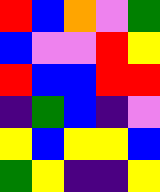[["red", "blue", "orange", "violet", "green"], ["blue", "violet", "violet", "red", "yellow"], ["red", "blue", "blue", "red", "red"], ["indigo", "green", "blue", "indigo", "violet"], ["yellow", "blue", "yellow", "yellow", "blue"], ["green", "yellow", "indigo", "indigo", "yellow"]]